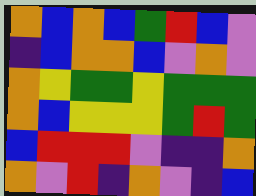[["orange", "blue", "orange", "blue", "green", "red", "blue", "violet"], ["indigo", "blue", "orange", "orange", "blue", "violet", "orange", "violet"], ["orange", "yellow", "green", "green", "yellow", "green", "green", "green"], ["orange", "blue", "yellow", "yellow", "yellow", "green", "red", "green"], ["blue", "red", "red", "red", "violet", "indigo", "indigo", "orange"], ["orange", "violet", "red", "indigo", "orange", "violet", "indigo", "blue"]]